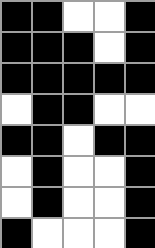[["black", "black", "white", "white", "black"], ["black", "black", "black", "white", "black"], ["black", "black", "black", "black", "black"], ["white", "black", "black", "white", "white"], ["black", "black", "white", "black", "black"], ["white", "black", "white", "white", "black"], ["white", "black", "white", "white", "black"], ["black", "white", "white", "white", "black"]]